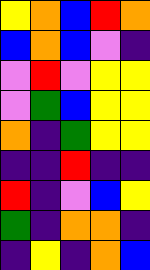[["yellow", "orange", "blue", "red", "orange"], ["blue", "orange", "blue", "violet", "indigo"], ["violet", "red", "violet", "yellow", "yellow"], ["violet", "green", "blue", "yellow", "yellow"], ["orange", "indigo", "green", "yellow", "yellow"], ["indigo", "indigo", "red", "indigo", "indigo"], ["red", "indigo", "violet", "blue", "yellow"], ["green", "indigo", "orange", "orange", "indigo"], ["indigo", "yellow", "indigo", "orange", "blue"]]